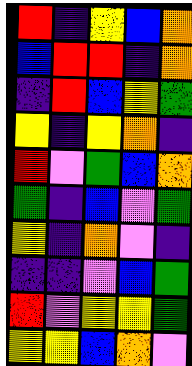[["red", "indigo", "yellow", "blue", "orange"], ["blue", "red", "red", "indigo", "orange"], ["indigo", "red", "blue", "yellow", "green"], ["yellow", "indigo", "yellow", "orange", "indigo"], ["red", "violet", "green", "blue", "orange"], ["green", "indigo", "blue", "violet", "green"], ["yellow", "indigo", "orange", "violet", "indigo"], ["indigo", "indigo", "violet", "blue", "green"], ["red", "violet", "yellow", "yellow", "green"], ["yellow", "yellow", "blue", "orange", "violet"]]